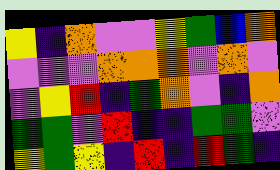[["yellow", "indigo", "orange", "violet", "violet", "yellow", "green", "blue", "orange"], ["violet", "violet", "violet", "orange", "orange", "orange", "violet", "orange", "violet"], ["violet", "yellow", "red", "indigo", "green", "orange", "violet", "indigo", "orange"], ["green", "green", "violet", "red", "indigo", "indigo", "green", "green", "violet"], ["yellow", "green", "yellow", "indigo", "red", "indigo", "red", "green", "indigo"]]